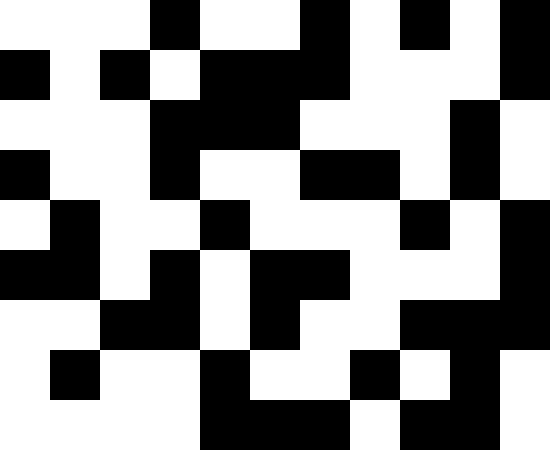[["white", "white", "white", "black", "white", "white", "black", "white", "black", "white", "black"], ["black", "white", "black", "white", "black", "black", "black", "white", "white", "white", "black"], ["white", "white", "white", "black", "black", "black", "white", "white", "white", "black", "white"], ["black", "white", "white", "black", "white", "white", "black", "black", "white", "black", "white"], ["white", "black", "white", "white", "black", "white", "white", "white", "black", "white", "black"], ["black", "black", "white", "black", "white", "black", "black", "white", "white", "white", "black"], ["white", "white", "black", "black", "white", "black", "white", "white", "black", "black", "black"], ["white", "black", "white", "white", "black", "white", "white", "black", "white", "black", "white"], ["white", "white", "white", "white", "black", "black", "black", "white", "black", "black", "white"]]